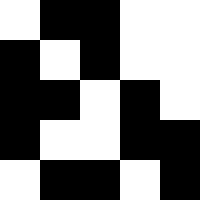[["white", "black", "black", "white", "white"], ["black", "white", "black", "white", "white"], ["black", "black", "white", "black", "white"], ["black", "white", "white", "black", "black"], ["white", "black", "black", "white", "black"]]